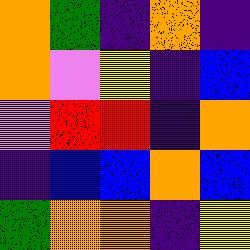[["orange", "green", "indigo", "orange", "indigo"], ["orange", "violet", "yellow", "indigo", "blue"], ["violet", "red", "red", "indigo", "orange"], ["indigo", "blue", "blue", "orange", "blue"], ["green", "orange", "orange", "indigo", "yellow"]]